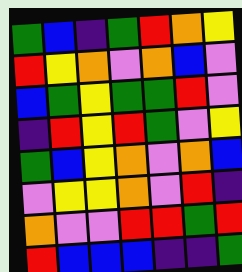[["green", "blue", "indigo", "green", "red", "orange", "yellow"], ["red", "yellow", "orange", "violet", "orange", "blue", "violet"], ["blue", "green", "yellow", "green", "green", "red", "violet"], ["indigo", "red", "yellow", "red", "green", "violet", "yellow"], ["green", "blue", "yellow", "orange", "violet", "orange", "blue"], ["violet", "yellow", "yellow", "orange", "violet", "red", "indigo"], ["orange", "violet", "violet", "red", "red", "green", "red"], ["red", "blue", "blue", "blue", "indigo", "indigo", "green"]]